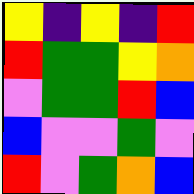[["yellow", "indigo", "yellow", "indigo", "red"], ["red", "green", "green", "yellow", "orange"], ["violet", "green", "green", "red", "blue"], ["blue", "violet", "violet", "green", "violet"], ["red", "violet", "green", "orange", "blue"]]